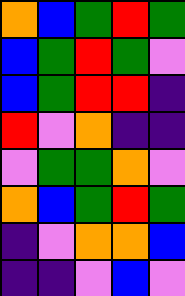[["orange", "blue", "green", "red", "green"], ["blue", "green", "red", "green", "violet"], ["blue", "green", "red", "red", "indigo"], ["red", "violet", "orange", "indigo", "indigo"], ["violet", "green", "green", "orange", "violet"], ["orange", "blue", "green", "red", "green"], ["indigo", "violet", "orange", "orange", "blue"], ["indigo", "indigo", "violet", "blue", "violet"]]